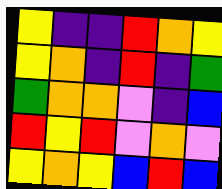[["yellow", "indigo", "indigo", "red", "orange", "yellow"], ["yellow", "orange", "indigo", "red", "indigo", "green"], ["green", "orange", "orange", "violet", "indigo", "blue"], ["red", "yellow", "red", "violet", "orange", "violet"], ["yellow", "orange", "yellow", "blue", "red", "blue"]]